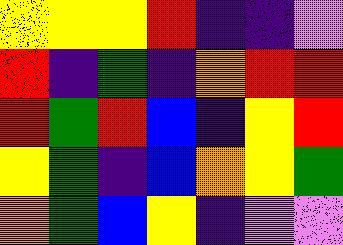[["yellow", "yellow", "yellow", "red", "indigo", "indigo", "violet"], ["red", "indigo", "green", "indigo", "orange", "red", "red"], ["red", "green", "red", "blue", "indigo", "yellow", "red"], ["yellow", "green", "indigo", "blue", "orange", "yellow", "green"], ["orange", "green", "blue", "yellow", "indigo", "violet", "violet"]]